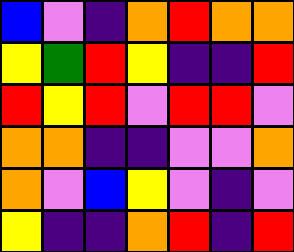[["blue", "violet", "indigo", "orange", "red", "orange", "orange"], ["yellow", "green", "red", "yellow", "indigo", "indigo", "red"], ["red", "yellow", "red", "violet", "red", "red", "violet"], ["orange", "orange", "indigo", "indigo", "violet", "violet", "orange"], ["orange", "violet", "blue", "yellow", "violet", "indigo", "violet"], ["yellow", "indigo", "indigo", "orange", "red", "indigo", "red"]]